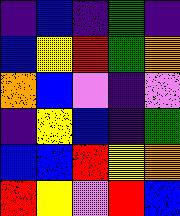[["indigo", "blue", "indigo", "green", "indigo"], ["blue", "yellow", "red", "green", "orange"], ["orange", "blue", "violet", "indigo", "violet"], ["indigo", "yellow", "blue", "indigo", "green"], ["blue", "blue", "red", "yellow", "orange"], ["red", "yellow", "violet", "red", "blue"]]